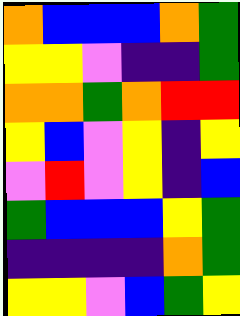[["orange", "blue", "blue", "blue", "orange", "green"], ["yellow", "yellow", "violet", "indigo", "indigo", "green"], ["orange", "orange", "green", "orange", "red", "red"], ["yellow", "blue", "violet", "yellow", "indigo", "yellow"], ["violet", "red", "violet", "yellow", "indigo", "blue"], ["green", "blue", "blue", "blue", "yellow", "green"], ["indigo", "indigo", "indigo", "indigo", "orange", "green"], ["yellow", "yellow", "violet", "blue", "green", "yellow"]]